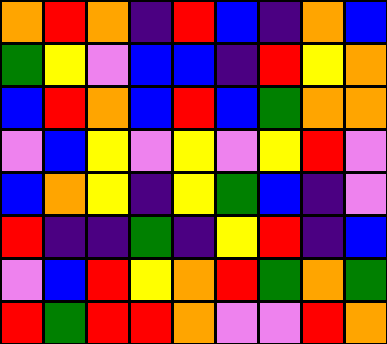[["orange", "red", "orange", "indigo", "red", "blue", "indigo", "orange", "blue"], ["green", "yellow", "violet", "blue", "blue", "indigo", "red", "yellow", "orange"], ["blue", "red", "orange", "blue", "red", "blue", "green", "orange", "orange"], ["violet", "blue", "yellow", "violet", "yellow", "violet", "yellow", "red", "violet"], ["blue", "orange", "yellow", "indigo", "yellow", "green", "blue", "indigo", "violet"], ["red", "indigo", "indigo", "green", "indigo", "yellow", "red", "indigo", "blue"], ["violet", "blue", "red", "yellow", "orange", "red", "green", "orange", "green"], ["red", "green", "red", "red", "orange", "violet", "violet", "red", "orange"]]